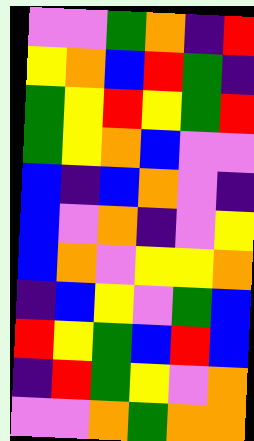[["violet", "violet", "green", "orange", "indigo", "red"], ["yellow", "orange", "blue", "red", "green", "indigo"], ["green", "yellow", "red", "yellow", "green", "red"], ["green", "yellow", "orange", "blue", "violet", "violet"], ["blue", "indigo", "blue", "orange", "violet", "indigo"], ["blue", "violet", "orange", "indigo", "violet", "yellow"], ["blue", "orange", "violet", "yellow", "yellow", "orange"], ["indigo", "blue", "yellow", "violet", "green", "blue"], ["red", "yellow", "green", "blue", "red", "blue"], ["indigo", "red", "green", "yellow", "violet", "orange"], ["violet", "violet", "orange", "green", "orange", "orange"]]